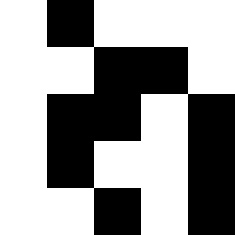[["white", "black", "white", "white", "white"], ["white", "white", "black", "black", "white"], ["white", "black", "black", "white", "black"], ["white", "black", "white", "white", "black"], ["white", "white", "black", "white", "black"]]